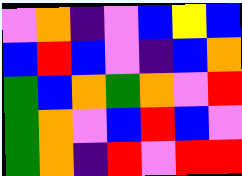[["violet", "orange", "indigo", "violet", "blue", "yellow", "blue"], ["blue", "red", "blue", "violet", "indigo", "blue", "orange"], ["green", "blue", "orange", "green", "orange", "violet", "red"], ["green", "orange", "violet", "blue", "red", "blue", "violet"], ["green", "orange", "indigo", "red", "violet", "red", "red"]]